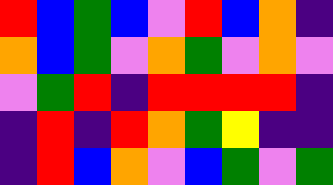[["red", "blue", "green", "blue", "violet", "red", "blue", "orange", "indigo"], ["orange", "blue", "green", "violet", "orange", "green", "violet", "orange", "violet"], ["violet", "green", "red", "indigo", "red", "red", "red", "red", "indigo"], ["indigo", "red", "indigo", "red", "orange", "green", "yellow", "indigo", "indigo"], ["indigo", "red", "blue", "orange", "violet", "blue", "green", "violet", "green"]]